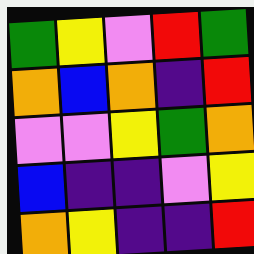[["green", "yellow", "violet", "red", "green"], ["orange", "blue", "orange", "indigo", "red"], ["violet", "violet", "yellow", "green", "orange"], ["blue", "indigo", "indigo", "violet", "yellow"], ["orange", "yellow", "indigo", "indigo", "red"]]